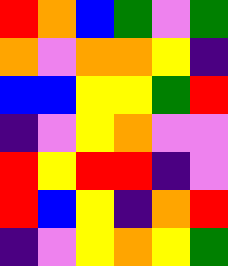[["red", "orange", "blue", "green", "violet", "green"], ["orange", "violet", "orange", "orange", "yellow", "indigo"], ["blue", "blue", "yellow", "yellow", "green", "red"], ["indigo", "violet", "yellow", "orange", "violet", "violet"], ["red", "yellow", "red", "red", "indigo", "violet"], ["red", "blue", "yellow", "indigo", "orange", "red"], ["indigo", "violet", "yellow", "orange", "yellow", "green"]]